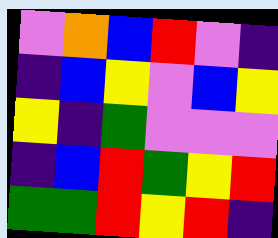[["violet", "orange", "blue", "red", "violet", "indigo"], ["indigo", "blue", "yellow", "violet", "blue", "yellow"], ["yellow", "indigo", "green", "violet", "violet", "violet"], ["indigo", "blue", "red", "green", "yellow", "red"], ["green", "green", "red", "yellow", "red", "indigo"]]